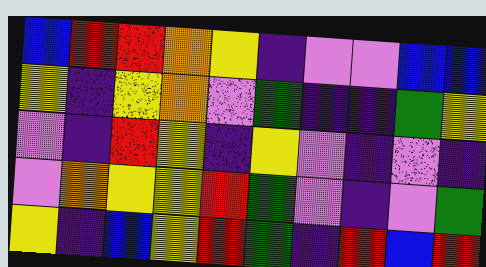[["blue", "red", "red", "orange", "yellow", "indigo", "violet", "violet", "blue", "blue"], ["yellow", "indigo", "yellow", "orange", "violet", "green", "indigo", "indigo", "green", "yellow"], ["violet", "indigo", "red", "yellow", "indigo", "yellow", "violet", "indigo", "violet", "indigo"], ["violet", "orange", "yellow", "yellow", "red", "green", "violet", "indigo", "violet", "green"], ["yellow", "indigo", "blue", "yellow", "red", "green", "indigo", "red", "blue", "red"]]